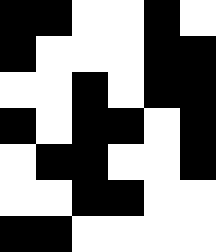[["black", "black", "white", "white", "black", "white"], ["black", "white", "white", "white", "black", "black"], ["white", "white", "black", "white", "black", "black"], ["black", "white", "black", "black", "white", "black"], ["white", "black", "black", "white", "white", "black"], ["white", "white", "black", "black", "white", "white"], ["black", "black", "white", "white", "white", "white"]]